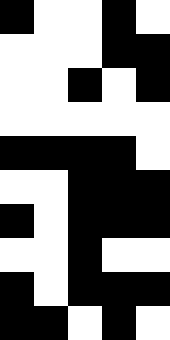[["black", "white", "white", "black", "white"], ["white", "white", "white", "black", "black"], ["white", "white", "black", "white", "black"], ["white", "white", "white", "white", "white"], ["black", "black", "black", "black", "white"], ["white", "white", "black", "black", "black"], ["black", "white", "black", "black", "black"], ["white", "white", "black", "white", "white"], ["black", "white", "black", "black", "black"], ["black", "black", "white", "black", "white"]]